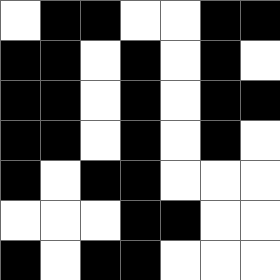[["white", "black", "black", "white", "white", "black", "black"], ["black", "black", "white", "black", "white", "black", "white"], ["black", "black", "white", "black", "white", "black", "black"], ["black", "black", "white", "black", "white", "black", "white"], ["black", "white", "black", "black", "white", "white", "white"], ["white", "white", "white", "black", "black", "white", "white"], ["black", "white", "black", "black", "white", "white", "white"]]